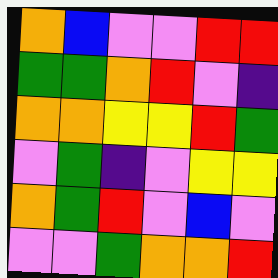[["orange", "blue", "violet", "violet", "red", "red"], ["green", "green", "orange", "red", "violet", "indigo"], ["orange", "orange", "yellow", "yellow", "red", "green"], ["violet", "green", "indigo", "violet", "yellow", "yellow"], ["orange", "green", "red", "violet", "blue", "violet"], ["violet", "violet", "green", "orange", "orange", "red"]]